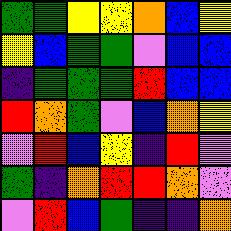[["green", "green", "yellow", "yellow", "orange", "blue", "yellow"], ["yellow", "blue", "green", "green", "violet", "blue", "blue"], ["indigo", "green", "green", "green", "red", "blue", "blue"], ["red", "orange", "green", "violet", "blue", "orange", "yellow"], ["violet", "red", "blue", "yellow", "indigo", "red", "violet"], ["green", "indigo", "orange", "red", "red", "orange", "violet"], ["violet", "red", "blue", "green", "indigo", "indigo", "orange"]]